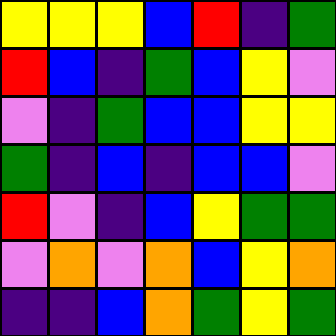[["yellow", "yellow", "yellow", "blue", "red", "indigo", "green"], ["red", "blue", "indigo", "green", "blue", "yellow", "violet"], ["violet", "indigo", "green", "blue", "blue", "yellow", "yellow"], ["green", "indigo", "blue", "indigo", "blue", "blue", "violet"], ["red", "violet", "indigo", "blue", "yellow", "green", "green"], ["violet", "orange", "violet", "orange", "blue", "yellow", "orange"], ["indigo", "indigo", "blue", "orange", "green", "yellow", "green"]]